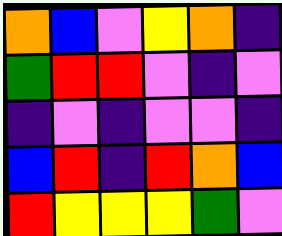[["orange", "blue", "violet", "yellow", "orange", "indigo"], ["green", "red", "red", "violet", "indigo", "violet"], ["indigo", "violet", "indigo", "violet", "violet", "indigo"], ["blue", "red", "indigo", "red", "orange", "blue"], ["red", "yellow", "yellow", "yellow", "green", "violet"]]